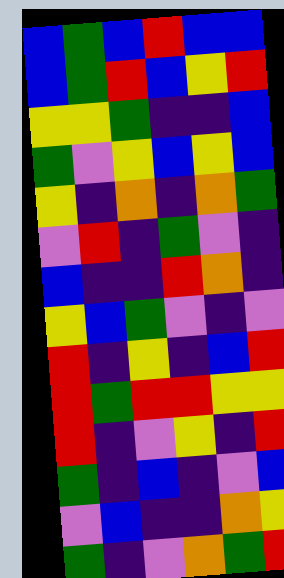[["blue", "green", "blue", "red", "blue", "blue"], ["blue", "green", "red", "blue", "yellow", "red"], ["yellow", "yellow", "green", "indigo", "indigo", "blue"], ["green", "violet", "yellow", "blue", "yellow", "blue"], ["yellow", "indigo", "orange", "indigo", "orange", "green"], ["violet", "red", "indigo", "green", "violet", "indigo"], ["blue", "indigo", "indigo", "red", "orange", "indigo"], ["yellow", "blue", "green", "violet", "indigo", "violet"], ["red", "indigo", "yellow", "indigo", "blue", "red"], ["red", "green", "red", "red", "yellow", "yellow"], ["red", "indigo", "violet", "yellow", "indigo", "red"], ["green", "indigo", "blue", "indigo", "violet", "blue"], ["violet", "blue", "indigo", "indigo", "orange", "yellow"], ["green", "indigo", "violet", "orange", "green", "red"]]